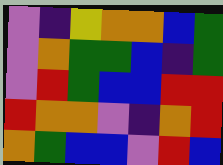[["violet", "indigo", "yellow", "orange", "orange", "blue", "green"], ["violet", "orange", "green", "green", "blue", "indigo", "green"], ["violet", "red", "green", "blue", "blue", "red", "red"], ["red", "orange", "orange", "violet", "indigo", "orange", "red"], ["orange", "green", "blue", "blue", "violet", "red", "blue"]]